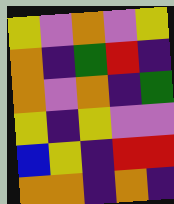[["yellow", "violet", "orange", "violet", "yellow"], ["orange", "indigo", "green", "red", "indigo"], ["orange", "violet", "orange", "indigo", "green"], ["yellow", "indigo", "yellow", "violet", "violet"], ["blue", "yellow", "indigo", "red", "red"], ["orange", "orange", "indigo", "orange", "indigo"]]